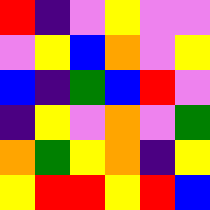[["red", "indigo", "violet", "yellow", "violet", "violet"], ["violet", "yellow", "blue", "orange", "violet", "yellow"], ["blue", "indigo", "green", "blue", "red", "violet"], ["indigo", "yellow", "violet", "orange", "violet", "green"], ["orange", "green", "yellow", "orange", "indigo", "yellow"], ["yellow", "red", "red", "yellow", "red", "blue"]]